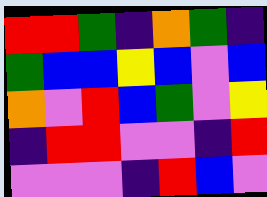[["red", "red", "green", "indigo", "orange", "green", "indigo"], ["green", "blue", "blue", "yellow", "blue", "violet", "blue"], ["orange", "violet", "red", "blue", "green", "violet", "yellow"], ["indigo", "red", "red", "violet", "violet", "indigo", "red"], ["violet", "violet", "violet", "indigo", "red", "blue", "violet"]]